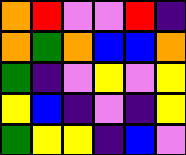[["orange", "red", "violet", "violet", "red", "indigo"], ["orange", "green", "orange", "blue", "blue", "orange"], ["green", "indigo", "violet", "yellow", "violet", "yellow"], ["yellow", "blue", "indigo", "violet", "indigo", "yellow"], ["green", "yellow", "yellow", "indigo", "blue", "violet"]]